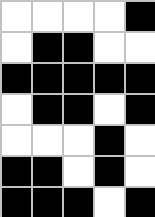[["white", "white", "white", "white", "black"], ["white", "black", "black", "white", "white"], ["black", "black", "black", "black", "black"], ["white", "black", "black", "white", "black"], ["white", "white", "white", "black", "white"], ["black", "black", "white", "black", "white"], ["black", "black", "black", "white", "black"]]